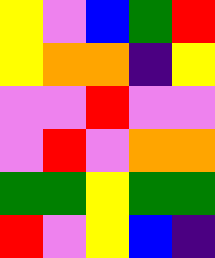[["yellow", "violet", "blue", "green", "red"], ["yellow", "orange", "orange", "indigo", "yellow"], ["violet", "violet", "red", "violet", "violet"], ["violet", "red", "violet", "orange", "orange"], ["green", "green", "yellow", "green", "green"], ["red", "violet", "yellow", "blue", "indigo"]]